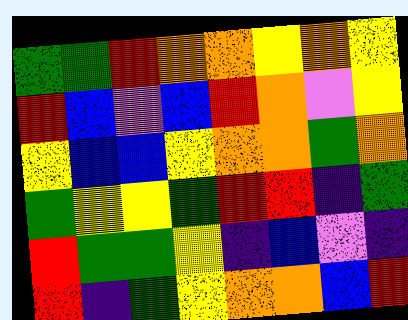[["green", "green", "red", "orange", "orange", "yellow", "orange", "yellow"], ["red", "blue", "violet", "blue", "red", "orange", "violet", "yellow"], ["yellow", "blue", "blue", "yellow", "orange", "orange", "green", "orange"], ["green", "yellow", "yellow", "green", "red", "red", "indigo", "green"], ["red", "green", "green", "yellow", "indigo", "blue", "violet", "indigo"], ["red", "indigo", "green", "yellow", "orange", "orange", "blue", "red"]]